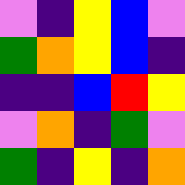[["violet", "indigo", "yellow", "blue", "violet"], ["green", "orange", "yellow", "blue", "indigo"], ["indigo", "indigo", "blue", "red", "yellow"], ["violet", "orange", "indigo", "green", "violet"], ["green", "indigo", "yellow", "indigo", "orange"]]